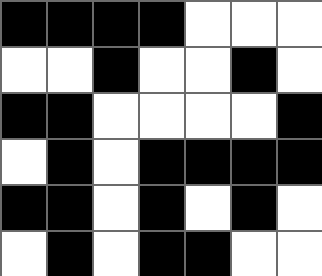[["black", "black", "black", "black", "white", "white", "white"], ["white", "white", "black", "white", "white", "black", "white"], ["black", "black", "white", "white", "white", "white", "black"], ["white", "black", "white", "black", "black", "black", "black"], ["black", "black", "white", "black", "white", "black", "white"], ["white", "black", "white", "black", "black", "white", "white"]]